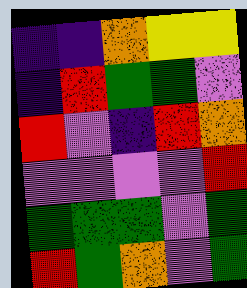[["indigo", "indigo", "orange", "yellow", "yellow"], ["indigo", "red", "green", "green", "violet"], ["red", "violet", "indigo", "red", "orange"], ["violet", "violet", "violet", "violet", "red"], ["green", "green", "green", "violet", "green"], ["red", "green", "orange", "violet", "green"]]